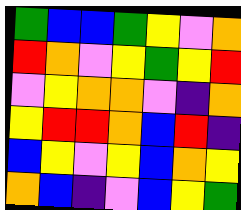[["green", "blue", "blue", "green", "yellow", "violet", "orange"], ["red", "orange", "violet", "yellow", "green", "yellow", "red"], ["violet", "yellow", "orange", "orange", "violet", "indigo", "orange"], ["yellow", "red", "red", "orange", "blue", "red", "indigo"], ["blue", "yellow", "violet", "yellow", "blue", "orange", "yellow"], ["orange", "blue", "indigo", "violet", "blue", "yellow", "green"]]